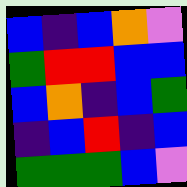[["blue", "indigo", "blue", "orange", "violet"], ["green", "red", "red", "blue", "blue"], ["blue", "orange", "indigo", "blue", "green"], ["indigo", "blue", "red", "indigo", "blue"], ["green", "green", "green", "blue", "violet"]]